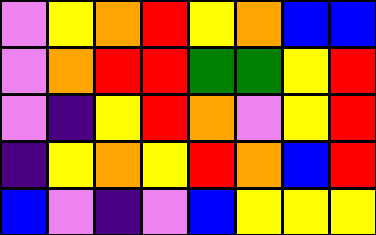[["violet", "yellow", "orange", "red", "yellow", "orange", "blue", "blue"], ["violet", "orange", "red", "red", "green", "green", "yellow", "red"], ["violet", "indigo", "yellow", "red", "orange", "violet", "yellow", "red"], ["indigo", "yellow", "orange", "yellow", "red", "orange", "blue", "red"], ["blue", "violet", "indigo", "violet", "blue", "yellow", "yellow", "yellow"]]